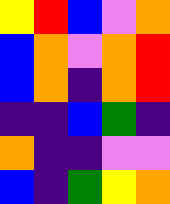[["yellow", "red", "blue", "violet", "orange"], ["blue", "orange", "violet", "orange", "red"], ["blue", "orange", "indigo", "orange", "red"], ["indigo", "indigo", "blue", "green", "indigo"], ["orange", "indigo", "indigo", "violet", "violet"], ["blue", "indigo", "green", "yellow", "orange"]]